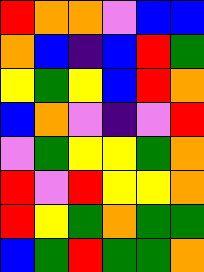[["red", "orange", "orange", "violet", "blue", "blue"], ["orange", "blue", "indigo", "blue", "red", "green"], ["yellow", "green", "yellow", "blue", "red", "orange"], ["blue", "orange", "violet", "indigo", "violet", "red"], ["violet", "green", "yellow", "yellow", "green", "orange"], ["red", "violet", "red", "yellow", "yellow", "orange"], ["red", "yellow", "green", "orange", "green", "green"], ["blue", "green", "red", "green", "green", "orange"]]